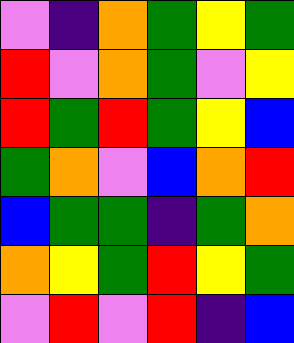[["violet", "indigo", "orange", "green", "yellow", "green"], ["red", "violet", "orange", "green", "violet", "yellow"], ["red", "green", "red", "green", "yellow", "blue"], ["green", "orange", "violet", "blue", "orange", "red"], ["blue", "green", "green", "indigo", "green", "orange"], ["orange", "yellow", "green", "red", "yellow", "green"], ["violet", "red", "violet", "red", "indigo", "blue"]]